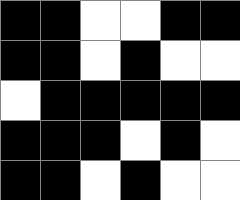[["black", "black", "white", "white", "black", "black"], ["black", "black", "white", "black", "white", "white"], ["white", "black", "black", "black", "black", "black"], ["black", "black", "black", "white", "black", "white"], ["black", "black", "white", "black", "white", "white"]]